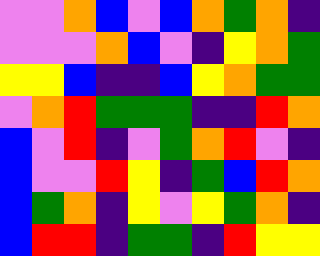[["violet", "violet", "orange", "blue", "violet", "blue", "orange", "green", "orange", "indigo"], ["violet", "violet", "violet", "orange", "blue", "violet", "indigo", "yellow", "orange", "green"], ["yellow", "yellow", "blue", "indigo", "indigo", "blue", "yellow", "orange", "green", "green"], ["violet", "orange", "red", "green", "green", "green", "indigo", "indigo", "red", "orange"], ["blue", "violet", "red", "indigo", "violet", "green", "orange", "red", "violet", "indigo"], ["blue", "violet", "violet", "red", "yellow", "indigo", "green", "blue", "red", "orange"], ["blue", "green", "orange", "indigo", "yellow", "violet", "yellow", "green", "orange", "indigo"], ["blue", "red", "red", "indigo", "green", "green", "indigo", "red", "yellow", "yellow"]]